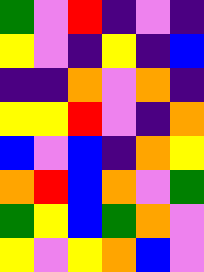[["green", "violet", "red", "indigo", "violet", "indigo"], ["yellow", "violet", "indigo", "yellow", "indigo", "blue"], ["indigo", "indigo", "orange", "violet", "orange", "indigo"], ["yellow", "yellow", "red", "violet", "indigo", "orange"], ["blue", "violet", "blue", "indigo", "orange", "yellow"], ["orange", "red", "blue", "orange", "violet", "green"], ["green", "yellow", "blue", "green", "orange", "violet"], ["yellow", "violet", "yellow", "orange", "blue", "violet"]]